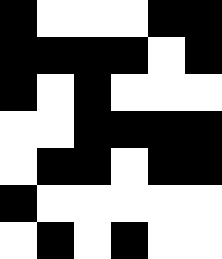[["black", "white", "white", "white", "black", "black"], ["black", "black", "black", "black", "white", "black"], ["black", "white", "black", "white", "white", "white"], ["white", "white", "black", "black", "black", "black"], ["white", "black", "black", "white", "black", "black"], ["black", "white", "white", "white", "white", "white"], ["white", "black", "white", "black", "white", "white"]]